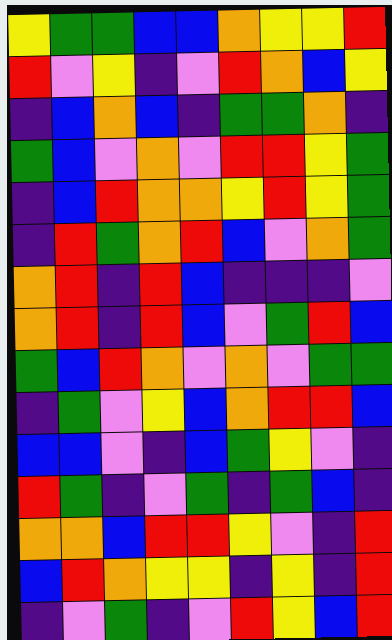[["yellow", "green", "green", "blue", "blue", "orange", "yellow", "yellow", "red"], ["red", "violet", "yellow", "indigo", "violet", "red", "orange", "blue", "yellow"], ["indigo", "blue", "orange", "blue", "indigo", "green", "green", "orange", "indigo"], ["green", "blue", "violet", "orange", "violet", "red", "red", "yellow", "green"], ["indigo", "blue", "red", "orange", "orange", "yellow", "red", "yellow", "green"], ["indigo", "red", "green", "orange", "red", "blue", "violet", "orange", "green"], ["orange", "red", "indigo", "red", "blue", "indigo", "indigo", "indigo", "violet"], ["orange", "red", "indigo", "red", "blue", "violet", "green", "red", "blue"], ["green", "blue", "red", "orange", "violet", "orange", "violet", "green", "green"], ["indigo", "green", "violet", "yellow", "blue", "orange", "red", "red", "blue"], ["blue", "blue", "violet", "indigo", "blue", "green", "yellow", "violet", "indigo"], ["red", "green", "indigo", "violet", "green", "indigo", "green", "blue", "indigo"], ["orange", "orange", "blue", "red", "red", "yellow", "violet", "indigo", "red"], ["blue", "red", "orange", "yellow", "yellow", "indigo", "yellow", "indigo", "red"], ["indigo", "violet", "green", "indigo", "violet", "red", "yellow", "blue", "red"]]